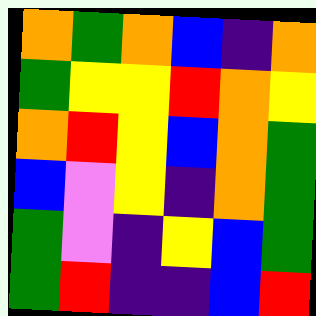[["orange", "green", "orange", "blue", "indigo", "orange"], ["green", "yellow", "yellow", "red", "orange", "yellow"], ["orange", "red", "yellow", "blue", "orange", "green"], ["blue", "violet", "yellow", "indigo", "orange", "green"], ["green", "violet", "indigo", "yellow", "blue", "green"], ["green", "red", "indigo", "indigo", "blue", "red"]]